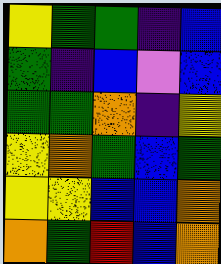[["yellow", "green", "green", "indigo", "blue"], ["green", "indigo", "blue", "violet", "blue"], ["green", "green", "orange", "indigo", "yellow"], ["yellow", "orange", "green", "blue", "green"], ["yellow", "yellow", "blue", "blue", "orange"], ["orange", "green", "red", "blue", "orange"]]